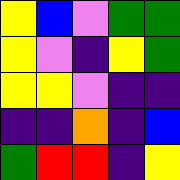[["yellow", "blue", "violet", "green", "green"], ["yellow", "violet", "indigo", "yellow", "green"], ["yellow", "yellow", "violet", "indigo", "indigo"], ["indigo", "indigo", "orange", "indigo", "blue"], ["green", "red", "red", "indigo", "yellow"]]